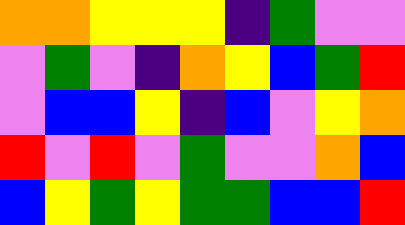[["orange", "orange", "yellow", "yellow", "yellow", "indigo", "green", "violet", "violet"], ["violet", "green", "violet", "indigo", "orange", "yellow", "blue", "green", "red"], ["violet", "blue", "blue", "yellow", "indigo", "blue", "violet", "yellow", "orange"], ["red", "violet", "red", "violet", "green", "violet", "violet", "orange", "blue"], ["blue", "yellow", "green", "yellow", "green", "green", "blue", "blue", "red"]]